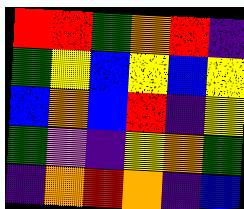[["red", "red", "green", "orange", "red", "indigo"], ["green", "yellow", "blue", "yellow", "blue", "yellow"], ["blue", "orange", "blue", "red", "indigo", "yellow"], ["green", "violet", "indigo", "yellow", "orange", "green"], ["indigo", "orange", "red", "orange", "indigo", "blue"]]